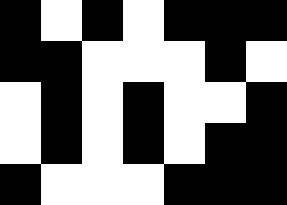[["black", "white", "black", "white", "black", "black", "black"], ["black", "black", "white", "white", "white", "black", "white"], ["white", "black", "white", "black", "white", "white", "black"], ["white", "black", "white", "black", "white", "black", "black"], ["black", "white", "white", "white", "black", "black", "black"]]